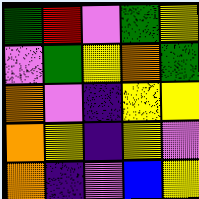[["green", "red", "violet", "green", "yellow"], ["violet", "green", "yellow", "orange", "green"], ["orange", "violet", "indigo", "yellow", "yellow"], ["orange", "yellow", "indigo", "yellow", "violet"], ["orange", "indigo", "violet", "blue", "yellow"]]